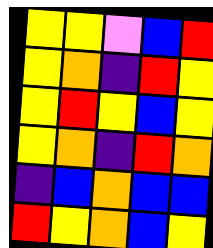[["yellow", "yellow", "violet", "blue", "red"], ["yellow", "orange", "indigo", "red", "yellow"], ["yellow", "red", "yellow", "blue", "yellow"], ["yellow", "orange", "indigo", "red", "orange"], ["indigo", "blue", "orange", "blue", "blue"], ["red", "yellow", "orange", "blue", "yellow"]]